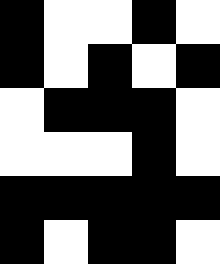[["black", "white", "white", "black", "white"], ["black", "white", "black", "white", "black"], ["white", "black", "black", "black", "white"], ["white", "white", "white", "black", "white"], ["black", "black", "black", "black", "black"], ["black", "white", "black", "black", "white"]]